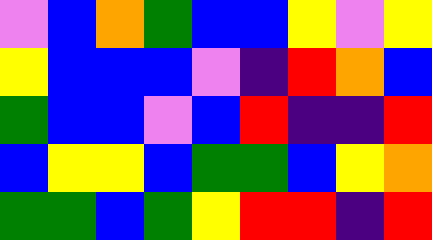[["violet", "blue", "orange", "green", "blue", "blue", "yellow", "violet", "yellow"], ["yellow", "blue", "blue", "blue", "violet", "indigo", "red", "orange", "blue"], ["green", "blue", "blue", "violet", "blue", "red", "indigo", "indigo", "red"], ["blue", "yellow", "yellow", "blue", "green", "green", "blue", "yellow", "orange"], ["green", "green", "blue", "green", "yellow", "red", "red", "indigo", "red"]]